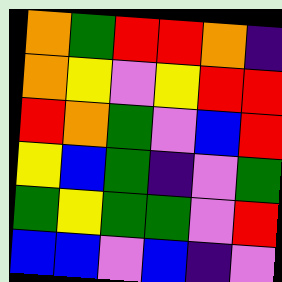[["orange", "green", "red", "red", "orange", "indigo"], ["orange", "yellow", "violet", "yellow", "red", "red"], ["red", "orange", "green", "violet", "blue", "red"], ["yellow", "blue", "green", "indigo", "violet", "green"], ["green", "yellow", "green", "green", "violet", "red"], ["blue", "blue", "violet", "blue", "indigo", "violet"]]